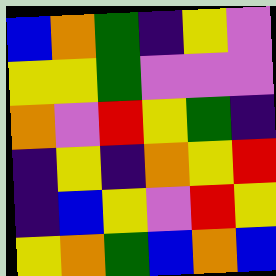[["blue", "orange", "green", "indigo", "yellow", "violet"], ["yellow", "yellow", "green", "violet", "violet", "violet"], ["orange", "violet", "red", "yellow", "green", "indigo"], ["indigo", "yellow", "indigo", "orange", "yellow", "red"], ["indigo", "blue", "yellow", "violet", "red", "yellow"], ["yellow", "orange", "green", "blue", "orange", "blue"]]